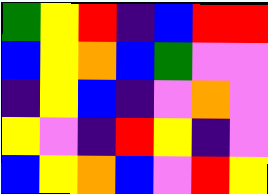[["green", "yellow", "red", "indigo", "blue", "red", "red"], ["blue", "yellow", "orange", "blue", "green", "violet", "violet"], ["indigo", "yellow", "blue", "indigo", "violet", "orange", "violet"], ["yellow", "violet", "indigo", "red", "yellow", "indigo", "violet"], ["blue", "yellow", "orange", "blue", "violet", "red", "yellow"]]